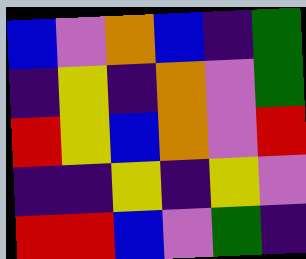[["blue", "violet", "orange", "blue", "indigo", "green"], ["indigo", "yellow", "indigo", "orange", "violet", "green"], ["red", "yellow", "blue", "orange", "violet", "red"], ["indigo", "indigo", "yellow", "indigo", "yellow", "violet"], ["red", "red", "blue", "violet", "green", "indigo"]]